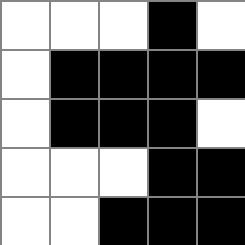[["white", "white", "white", "black", "white"], ["white", "black", "black", "black", "black"], ["white", "black", "black", "black", "white"], ["white", "white", "white", "black", "black"], ["white", "white", "black", "black", "black"]]